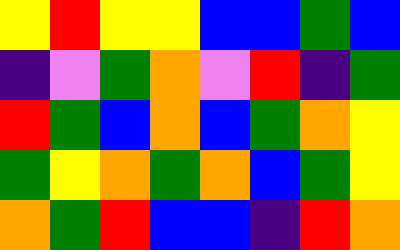[["yellow", "red", "yellow", "yellow", "blue", "blue", "green", "blue"], ["indigo", "violet", "green", "orange", "violet", "red", "indigo", "green"], ["red", "green", "blue", "orange", "blue", "green", "orange", "yellow"], ["green", "yellow", "orange", "green", "orange", "blue", "green", "yellow"], ["orange", "green", "red", "blue", "blue", "indigo", "red", "orange"]]